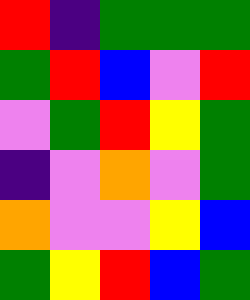[["red", "indigo", "green", "green", "green"], ["green", "red", "blue", "violet", "red"], ["violet", "green", "red", "yellow", "green"], ["indigo", "violet", "orange", "violet", "green"], ["orange", "violet", "violet", "yellow", "blue"], ["green", "yellow", "red", "blue", "green"]]